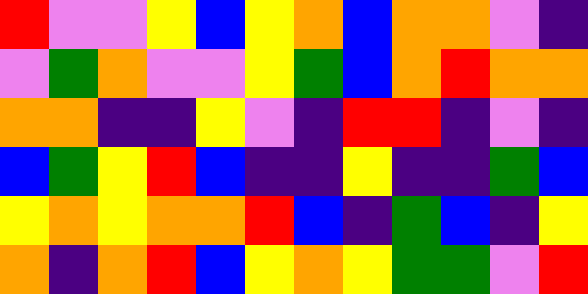[["red", "violet", "violet", "yellow", "blue", "yellow", "orange", "blue", "orange", "orange", "violet", "indigo"], ["violet", "green", "orange", "violet", "violet", "yellow", "green", "blue", "orange", "red", "orange", "orange"], ["orange", "orange", "indigo", "indigo", "yellow", "violet", "indigo", "red", "red", "indigo", "violet", "indigo"], ["blue", "green", "yellow", "red", "blue", "indigo", "indigo", "yellow", "indigo", "indigo", "green", "blue"], ["yellow", "orange", "yellow", "orange", "orange", "red", "blue", "indigo", "green", "blue", "indigo", "yellow"], ["orange", "indigo", "orange", "red", "blue", "yellow", "orange", "yellow", "green", "green", "violet", "red"]]